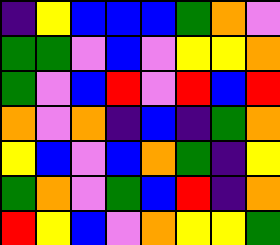[["indigo", "yellow", "blue", "blue", "blue", "green", "orange", "violet"], ["green", "green", "violet", "blue", "violet", "yellow", "yellow", "orange"], ["green", "violet", "blue", "red", "violet", "red", "blue", "red"], ["orange", "violet", "orange", "indigo", "blue", "indigo", "green", "orange"], ["yellow", "blue", "violet", "blue", "orange", "green", "indigo", "yellow"], ["green", "orange", "violet", "green", "blue", "red", "indigo", "orange"], ["red", "yellow", "blue", "violet", "orange", "yellow", "yellow", "green"]]